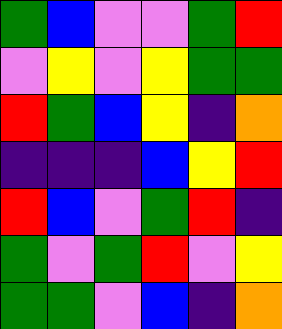[["green", "blue", "violet", "violet", "green", "red"], ["violet", "yellow", "violet", "yellow", "green", "green"], ["red", "green", "blue", "yellow", "indigo", "orange"], ["indigo", "indigo", "indigo", "blue", "yellow", "red"], ["red", "blue", "violet", "green", "red", "indigo"], ["green", "violet", "green", "red", "violet", "yellow"], ["green", "green", "violet", "blue", "indigo", "orange"]]